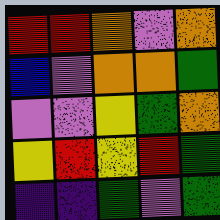[["red", "red", "orange", "violet", "orange"], ["blue", "violet", "orange", "orange", "green"], ["violet", "violet", "yellow", "green", "orange"], ["yellow", "red", "yellow", "red", "green"], ["indigo", "indigo", "green", "violet", "green"]]